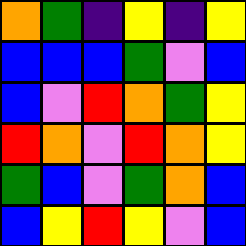[["orange", "green", "indigo", "yellow", "indigo", "yellow"], ["blue", "blue", "blue", "green", "violet", "blue"], ["blue", "violet", "red", "orange", "green", "yellow"], ["red", "orange", "violet", "red", "orange", "yellow"], ["green", "blue", "violet", "green", "orange", "blue"], ["blue", "yellow", "red", "yellow", "violet", "blue"]]